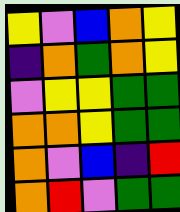[["yellow", "violet", "blue", "orange", "yellow"], ["indigo", "orange", "green", "orange", "yellow"], ["violet", "yellow", "yellow", "green", "green"], ["orange", "orange", "yellow", "green", "green"], ["orange", "violet", "blue", "indigo", "red"], ["orange", "red", "violet", "green", "green"]]